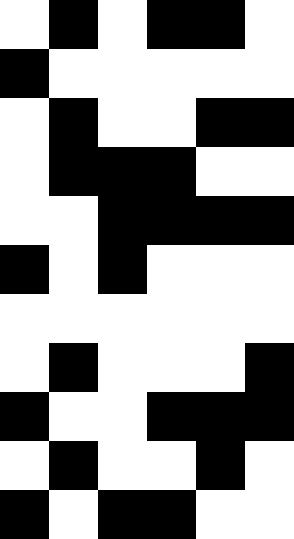[["white", "black", "white", "black", "black", "white"], ["black", "white", "white", "white", "white", "white"], ["white", "black", "white", "white", "black", "black"], ["white", "black", "black", "black", "white", "white"], ["white", "white", "black", "black", "black", "black"], ["black", "white", "black", "white", "white", "white"], ["white", "white", "white", "white", "white", "white"], ["white", "black", "white", "white", "white", "black"], ["black", "white", "white", "black", "black", "black"], ["white", "black", "white", "white", "black", "white"], ["black", "white", "black", "black", "white", "white"]]